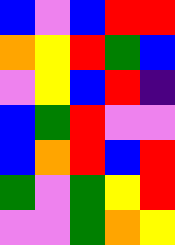[["blue", "violet", "blue", "red", "red"], ["orange", "yellow", "red", "green", "blue"], ["violet", "yellow", "blue", "red", "indigo"], ["blue", "green", "red", "violet", "violet"], ["blue", "orange", "red", "blue", "red"], ["green", "violet", "green", "yellow", "red"], ["violet", "violet", "green", "orange", "yellow"]]